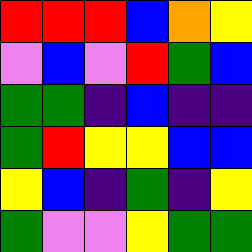[["red", "red", "red", "blue", "orange", "yellow"], ["violet", "blue", "violet", "red", "green", "blue"], ["green", "green", "indigo", "blue", "indigo", "indigo"], ["green", "red", "yellow", "yellow", "blue", "blue"], ["yellow", "blue", "indigo", "green", "indigo", "yellow"], ["green", "violet", "violet", "yellow", "green", "green"]]